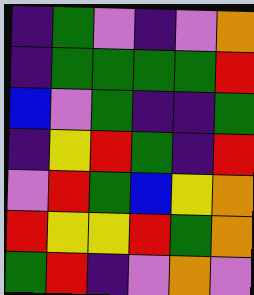[["indigo", "green", "violet", "indigo", "violet", "orange"], ["indigo", "green", "green", "green", "green", "red"], ["blue", "violet", "green", "indigo", "indigo", "green"], ["indigo", "yellow", "red", "green", "indigo", "red"], ["violet", "red", "green", "blue", "yellow", "orange"], ["red", "yellow", "yellow", "red", "green", "orange"], ["green", "red", "indigo", "violet", "orange", "violet"]]